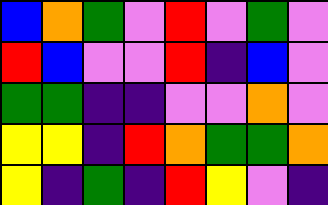[["blue", "orange", "green", "violet", "red", "violet", "green", "violet"], ["red", "blue", "violet", "violet", "red", "indigo", "blue", "violet"], ["green", "green", "indigo", "indigo", "violet", "violet", "orange", "violet"], ["yellow", "yellow", "indigo", "red", "orange", "green", "green", "orange"], ["yellow", "indigo", "green", "indigo", "red", "yellow", "violet", "indigo"]]